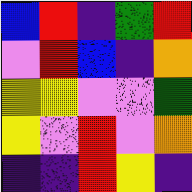[["blue", "red", "indigo", "green", "red"], ["violet", "red", "blue", "indigo", "orange"], ["yellow", "yellow", "violet", "violet", "green"], ["yellow", "violet", "red", "violet", "orange"], ["indigo", "indigo", "red", "yellow", "indigo"]]